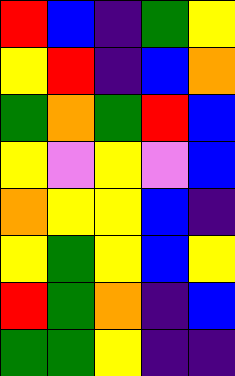[["red", "blue", "indigo", "green", "yellow"], ["yellow", "red", "indigo", "blue", "orange"], ["green", "orange", "green", "red", "blue"], ["yellow", "violet", "yellow", "violet", "blue"], ["orange", "yellow", "yellow", "blue", "indigo"], ["yellow", "green", "yellow", "blue", "yellow"], ["red", "green", "orange", "indigo", "blue"], ["green", "green", "yellow", "indigo", "indigo"]]